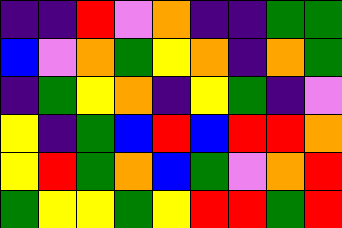[["indigo", "indigo", "red", "violet", "orange", "indigo", "indigo", "green", "green"], ["blue", "violet", "orange", "green", "yellow", "orange", "indigo", "orange", "green"], ["indigo", "green", "yellow", "orange", "indigo", "yellow", "green", "indigo", "violet"], ["yellow", "indigo", "green", "blue", "red", "blue", "red", "red", "orange"], ["yellow", "red", "green", "orange", "blue", "green", "violet", "orange", "red"], ["green", "yellow", "yellow", "green", "yellow", "red", "red", "green", "red"]]